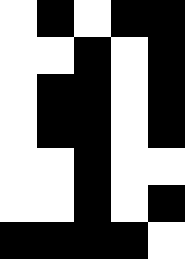[["white", "black", "white", "black", "black"], ["white", "white", "black", "white", "black"], ["white", "black", "black", "white", "black"], ["white", "black", "black", "white", "black"], ["white", "white", "black", "white", "white"], ["white", "white", "black", "white", "black"], ["black", "black", "black", "black", "white"]]